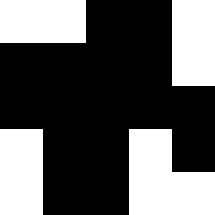[["white", "white", "black", "black", "white"], ["black", "black", "black", "black", "white"], ["black", "black", "black", "black", "black"], ["white", "black", "black", "white", "black"], ["white", "black", "black", "white", "white"]]